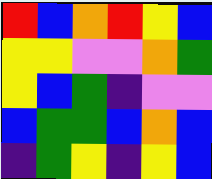[["red", "blue", "orange", "red", "yellow", "blue"], ["yellow", "yellow", "violet", "violet", "orange", "green"], ["yellow", "blue", "green", "indigo", "violet", "violet"], ["blue", "green", "green", "blue", "orange", "blue"], ["indigo", "green", "yellow", "indigo", "yellow", "blue"]]